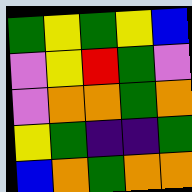[["green", "yellow", "green", "yellow", "blue"], ["violet", "yellow", "red", "green", "violet"], ["violet", "orange", "orange", "green", "orange"], ["yellow", "green", "indigo", "indigo", "green"], ["blue", "orange", "green", "orange", "orange"]]